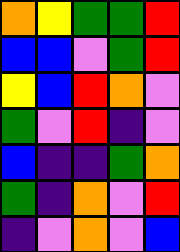[["orange", "yellow", "green", "green", "red"], ["blue", "blue", "violet", "green", "red"], ["yellow", "blue", "red", "orange", "violet"], ["green", "violet", "red", "indigo", "violet"], ["blue", "indigo", "indigo", "green", "orange"], ["green", "indigo", "orange", "violet", "red"], ["indigo", "violet", "orange", "violet", "blue"]]